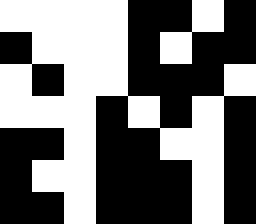[["white", "white", "white", "white", "black", "black", "white", "black"], ["black", "white", "white", "white", "black", "white", "black", "black"], ["white", "black", "white", "white", "black", "black", "black", "white"], ["white", "white", "white", "black", "white", "black", "white", "black"], ["black", "black", "white", "black", "black", "white", "white", "black"], ["black", "white", "white", "black", "black", "black", "white", "black"], ["black", "black", "white", "black", "black", "black", "white", "black"]]